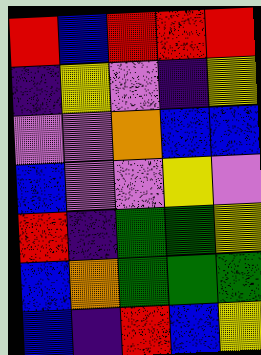[["red", "blue", "red", "red", "red"], ["indigo", "yellow", "violet", "indigo", "yellow"], ["violet", "violet", "orange", "blue", "blue"], ["blue", "violet", "violet", "yellow", "violet"], ["red", "indigo", "green", "green", "yellow"], ["blue", "orange", "green", "green", "green"], ["blue", "indigo", "red", "blue", "yellow"]]